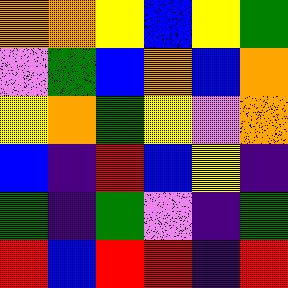[["orange", "orange", "yellow", "blue", "yellow", "green"], ["violet", "green", "blue", "orange", "blue", "orange"], ["yellow", "orange", "green", "yellow", "violet", "orange"], ["blue", "indigo", "red", "blue", "yellow", "indigo"], ["green", "indigo", "green", "violet", "indigo", "green"], ["red", "blue", "red", "red", "indigo", "red"]]